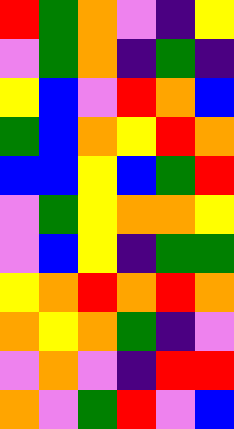[["red", "green", "orange", "violet", "indigo", "yellow"], ["violet", "green", "orange", "indigo", "green", "indigo"], ["yellow", "blue", "violet", "red", "orange", "blue"], ["green", "blue", "orange", "yellow", "red", "orange"], ["blue", "blue", "yellow", "blue", "green", "red"], ["violet", "green", "yellow", "orange", "orange", "yellow"], ["violet", "blue", "yellow", "indigo", "green", "green"], ["yellow", "orange", "red", "orange", "red", "orange"], ["orange", "yellow", "orange", "green", "indigo", "violet"], ["violet", "orange", "violet", "indigo", "red", "red"], ["orange", "violet", "green", "red", "violet", "blue"]]